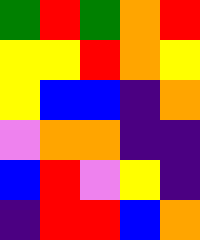[["green", "red", "green", "orange", "red"], ["yellow", "yellow", "red", "orange", "yellow"], ["yellow", "blue", "blue", "indigo", "orange"], ["violet", "orange", "orange", "indigo", "indigo"], ["blue", "red", "violet", "yellow", "indigo"], ["indigo", "red", "red", "blue", "orange"]]